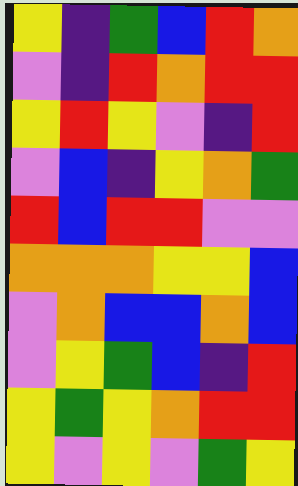[["yellow", "indigo", "green", "blue", "red", "orange"], ["violet", "indigo", "red", "orange", "red", "red"], ["yellow", "red", "yellow", "violet", "indigo", "red"], ["violet", "blue", "indigo", "yellow", "orange", "green"], ["red", "blue", "red", "red", "violet", "violet"], ["orange", "orange", "orange", "yellow", "yellow", "blue"], ["violet", "orange", "blue", "blue", "orange", "blue"], ["violet", "yellow", "green", "blue", "indigo", "red"], ["yellow", "green", "yellow", "orange", "red", "red"], ["yellow", "violet", "yellow", "violet", "green", "yellow"]]